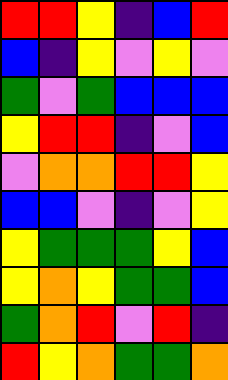[["red", "red", "yellow", "indigo", "blue", "red"], ["blue", "indigo", "yellow", "violet", "yellow", "violet"], ["green", "violet", "green", "blue", "blue", "blue"], ["yellow", "red", "red", "indigo", "violet", "blue"], ["violet", "orange", "orange", "red", "red", "yellow"], ["blue", "blue", "violet", "indigo", "violet", "yellow"], ["yellow", "green", "green", "green", "yellow", "blue"], ["yellow", "orange", "yellow", "green", "green", "blue"], ["green", "orange", "red", "violet", "red", "indigo"], ["red", "yellow", "orange", "green", "green", "orange"]]